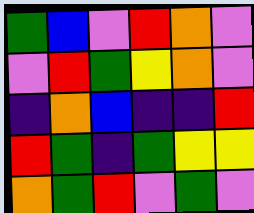[["green", "blue", "violet", "red", "orange", "violet"], ["violet", "red", "green", "yellow", "orange", "violet"], ["indigo", "orange", "blue", "indigo", "indigo", "red"], ["red", "green", "indigo", "green", "yellow", "yellow"], ["orange", "green", "red", "violet", "green", "violet"]]